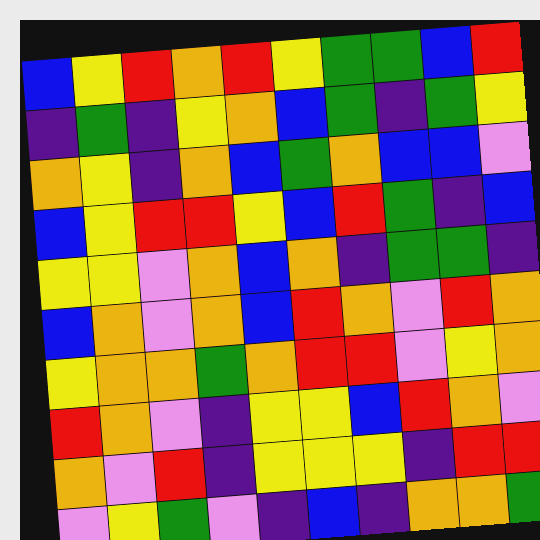[["blue", "yellow", "red", "orange", "red", "yellow", "green", "green", "blue", "red"], ["indigo", "green", "indigo", "yellow", "orange", "blue", "green", "indigo", "green", "yellow"], ["orange", "yellow", "indigo", "orange", "blue", "green", "orange", "blue", "blue", "violet"], ["blue", "yellow", "red", "red", "yellow", "blue", "red", "green", "indigo", "blue"], ["yellow", "yellow", "violet", "orange", "blue", "orange", "indigo", "green", "green", "indigo"], ["blue", "orange", "violet", "orange", "blue", "red", "orange", "violet", "red", "orange"], ["yellow", "orange", "orange", "green", "orange", "red", "red", "violet", "yellow", "orange"], ["red", "orange", "violet", "indigo", "yellow", "yellow", "blue", "red", "orange", "violet"], ["orange", "violet", "red", "indigo", "yellow", "yellow", "yellow", "indigo", "red", "red"], ["violet", "yellow", "green", "violet", "indigo", "blue", "indigo", "orange", "orange", "green"]]